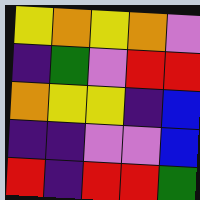[["yellow", "orange", "yellow", "orange", "violet"], ["indigo", "green", "violet", "red", "red"], ["orange", "yellow", "yellow", "indigo", "blue"], ["indigo", "indigo", "violet", "violet", "blue"], ["red", "indigo", "red", "red", "green"]]